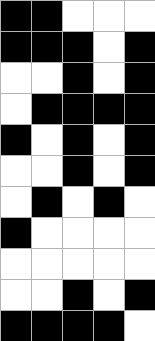[["black", "black", "white", "white", "white"], ["black", "black", "black", "white", "black"], ["white", "white", "black", "white", "black"], ["white", "black", "black", "black", "black"], ["black", "white", "black", "white", "black"], ["white", "white", "black", "white", "black"], ["white", "black", "white", "black", "white"], ["black", "white", "white", "white", "white"], ["white", "white", "white", "white", "white"], ["white", "white", "black", "white", "black"], ["black", "black", "black", "black", "white"]]